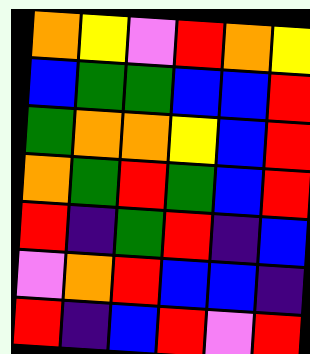[["orange", "yellow", "violet", "red", "orange", "yellow"], ["blue", "green", "green", "blue", "blue", "red"], ["green", "orange", "orange", "yellow", "blue", "red"], ["orange", "green", "red", "green", "blue", "red"], ["red", "indigo", "green", "red", "indigo", "blue"], ["violet", "orange", "red", "blue", "blue", "indigo"], ["red", "indigo", "blue", "red", "violet", "red"]]